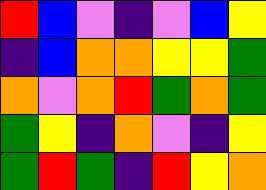[["red", "blue", "violet", "indigo", "violet", "blue", "yellow"], ["indigo", "blue", "orange", "orange", "yellow", "yellow", "green"], ["orange", "violet", "orange", "red", "green", "orange", "green"], ["green", "yellow", "indigo", "orange", "violet", "indigo", "yellow"], ["green", "red", "green", "indigo", "red", "yellow", "orange"]]